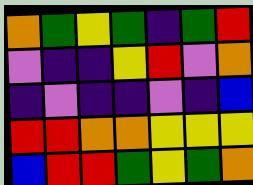[["orange", "green", "yellow", "green", "indigo", "green", "red"], ["violet", "indigo", "indigo", "yellow", "red", "violet", "orange"], ["indigo", "violet", "indigo", "indigo", "violet", "indigo", "blue"], ["red", "red", "orange", "orange", "yellow", "yellow", "yellow"], ["blue", "red", "red", "green", "yellow", "green", "orange"]]